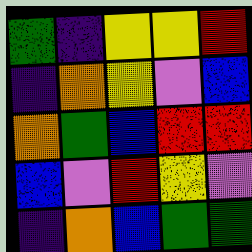[["green", "indigo", "yellow", "yellow", "red"], ["indigo", "orange", "yellow", "violet", "blue"], ["orange", "green", "blue", "red", "red"], ["blue", "violet", "red", "yellow", "violet"], ["indigo", "orange", "blue", "green", "green"]]